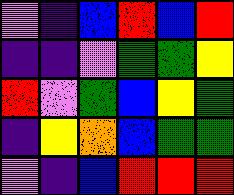[["violet", "indigo", "blue", "red", "blue", "red"], ["indigo", "indigo", "violet", "green", "green", "yellow"], ["red", "violet", "green", "blue", "yellow", "green"], ["indigo", "yellow", "orange", "blue", "green", "green"], ["violet", "indigo", "blue", "red", "red", "red"]]